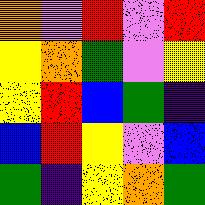[["orange", "violet", "red", "violet", "red"], ["yellow", "orange", "green", "violet", "yellow"], ["yellow", "red", "blue", "green", "indigo"], ["blue", "red", "yellow", "violet", "blue"], ["green", "indigo", "yellow", "orange", "green"]]